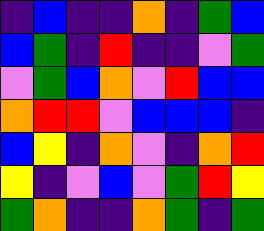[["indigo", "blue", "indigo", "indigo", "orange", "indigo", "green", "blue"], ["blue", "green", "indigo", "red", "indigo", "indigo", "violet", "green"], ["violet", "green", "blue", "orange", "violet", "red", "blue", "blue"], ["orange", "red", "red", "violet", "blue", "blue", "blue", "indigo"], ["blue", "yellow", "indigo", "orange", "violet", "indigo", "orange", "red"], ["yellow", "indigo", "violet", "blue", "violet", "green", "red", "yellow"], ["green", "orange", "indigo", "indigo", "orange", "green", "indigo", "green"]]